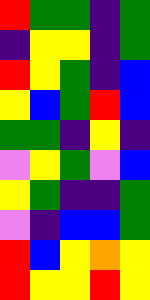[["red", "green", "green", "indigo", "green"], ["indigo", "yellow", "yellow", "indigo", "green"], ["red", "yellow", "green", "indigo", "blue"], ["yellow", "blue", "green", "red", "blue"], ["green", "green", "indigo", "yellow", "indigo"], ["violet", "yellow", "green", "violet", "blue"], ["yellow", "green", "indigo", "indigo", "green"], ["violet", "indigo", "blue", "blue", "green"], ["red", "blue", "yellow", "orange", "yellow"], ["red", "yellow", "yellow", "red", "yellow"]]